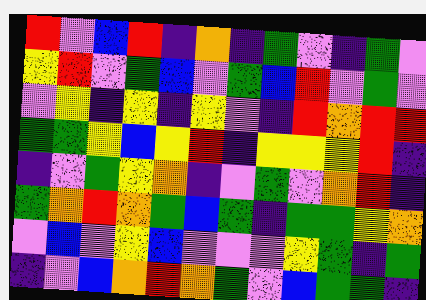[["red", "violet", "blue", "red", "indigo", "orange", "indigo", "green", "violet", "indigo", "green", "violet"], ["yellow", "red", "violet", "green", "blue", "violet", "green", "blue", "red", "violet", "green", "violet"], ["violet", "yellow", "indigo", "yellow", "indigo", "yellow", "violet", "indigo", "red", "orange", "red", "red"], ["green", "green", "yellow", "blue", "yellow", "red", "indigo", "yellow", "yellow", "yellow", "red", "indigo"], ["indigo", "violet", "green", "yellow", "orange", "indigo", "violet", "green", "violet", "orange", "red", "indigo"], ["green", "orange", "red", "orange", "green", "blue", "green", "indigo", "green", "green", "yellow", "orange"], ["violet", "blue", "violet", "yellow", "blue", "violet", "violet", "violet", "yellow", "green", "indigo", "green"], ["indigo", "violet", "blue", "orange", "red", "orange", "green", "violet", "blue", "green", "green", "indigo"]]